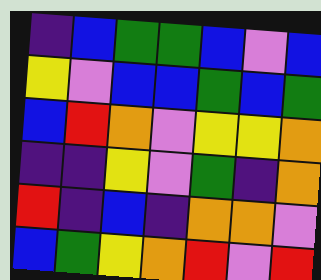[["indigo", "blue", "green", "green", "blue", "violet", "blue"], ["yellow", "violet", "blue", "blue", "green", "blue", "green"], ["blue", "red", "orange", "violet", "yellow", "yellow", "orange"], ["indigo", "indigo", "yellow", "violet", "green", "indigo", "orange"], ["red", "indigo", "blue", "indigo", "orange", "orange", "violet"], ["blue", "green", "yellow", "orange", "red", "violet", "red"]]